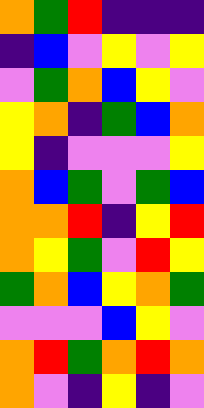[["orange", "green", "red", "indigo", "indigo", "indigo"], ["indigo", "blue", "violet", "yellow", "violet", "yellow"], ["violet", "green", "orange", "blue", "yellow", "violet"], ["yellow", "orange", "indigo", "green", "blue", "orange"], ["yellow", "indigo", "violet", "violet", "violet", "yellow"], ["orange", "blue", "green", "violet", "green", "blue"], ["orange", "orange", "red", "indigo", "yellow", "red"], ["orange", "yellow", "green", "violet", "red", "yellow"], ["green", "orange", "blue", "yellow", "orange", "green"], ["violet", "violet", "violet", "blue", "yellow", "violet"], ["orange", "red", "green", "orange", "red", "orange"], ["orange", "violet", "indigo", "yellow", "indigo", "violet"]]